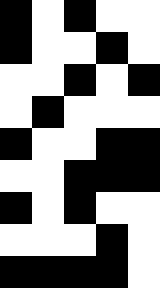[["black", "white", "black", "white", "white"], ["black", "white", "white", "black", "white"], ["white", "white", "black", "white", "black"], ["white", "black", "white", "white", "white"], ["black", "white", "white", "black", "black"], ["white", "white", "black", "black", "black"], ["black", "white", "black", "white", "white"], ["white", "white", "white", "black", "white"], ["black", "black", "black", "black", "white"]]